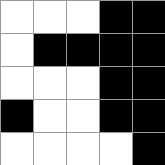[["white", "white", "white", "black", "black"], ["white", "black", "black", "black", "black"], ["white", "white", "white", "black", "black"], ["black", "white", "white", "black", "black"], ["white", "white", "white", "white", "black"]]